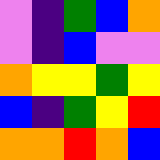[["violet", "indigo", "green", "blue", "orange"], ["violet", "indigo", "blue", "violet", "violet"], ["orange", "yellow", "yellow", "green", "yellow"], ["blue", "indigo", "green", "yellow", "red"], ["orange", "orange", "red", "orange", "blue"]]